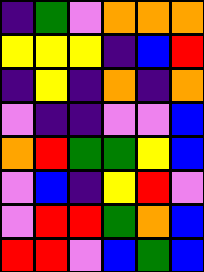[["indigo", "green", "violet", "orange", "orange", "orange"], ["yellow", "yellow", "yellow", "indigo", "blue", "red"], ["indigo", "yellow", "indigo", "orange", "indigo", "orange"], ["violet", "indigo", "indigo", "violet", "violet", "blue"], ["orange", "red", "green", "green", "yellow", "blue"], ["violet", "blue", "indigo", "yellow", "red", "violet"], ["violet", "red", "red", "green", "orange", "blue"], ["red", "red", "violet", "blue", "green", "blue"]]